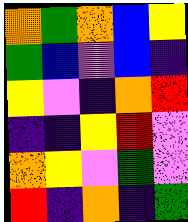[["orange", "green", "orange", "blue", "yellow"], ["green", "blue", "violet", "blue", "indigo"], ["yellow", "violet", "indigo", "orange", "red"], ["indigo", "indigo", "yellow", "red", "violet"], ["orange", "yellow", "violet", "green", "violet"], ["red", "indigo", "orange", "indigo", "green"]]